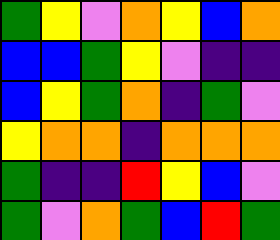[["green", "yellow", "violet", "orange", "yellow", "blue", "orange"], ["blue", "blue", "green", "yellow", "violet", "indigo", "indigo"], ["blue", "yellow", "green", "orange", "indigo", "green", "violet"], ["yellow", "orange", "orange", "indigo", "orange", "orange", "orange"], ["green", "indigo", "indigo", "red", "yellow", "blue", "violet"], ["green", "violet", "orange", "green", "blue", "red", "green"]]